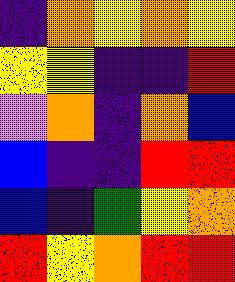[["indigo", "orange", "yellow", "orange", "yellow"], ["yellow", "yellow", "indigo", "indigo", "red"], ["violet", "orange", "indigo", "orange", "blue"], ["blue", "indigo", "indigo", "red", "red"], ["blue", "indigo", "green", "yellow", "orange"], ["red", "yellow", "orange", "red", "red"]]